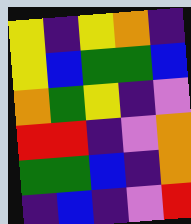[["yellow", "indigo", "yellow", "orange", "indigo"], ["yellow", "blue", "green", "green", "blue"], ["orange", "green", "yellow", "indigo", "violet"], ["red", "red", "indigo", "violet", "orange"], ["green", "green", "blue", "indigo", "orange"], ["indigo", "blue", "indigo", "violet", "red"]]